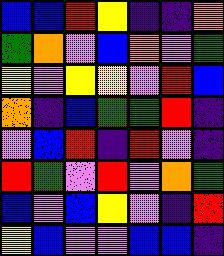[["blue", "blue", "red", "yellow", "indigo", "indigo", "orange"], ["green", "orange", "violet", "blue", "orange", "violet", "green"], ["yellow", "violet", "yellow", "yellow", "violet", "red", "blue"], ["orange", "indigo", "blue", "green", "green", "red", "indigo"], ["violet", "blue", "red", "indigo", "red", "violet", "indigo"], ["red", "green", "violet", "red", "violet", "orange", "green"], ["blue", "violet", "blue", "yellow", "violet", "indigo", "red"], ["yellow", "blue", "violet", "violet", "blue", "blue", "indigo"]]